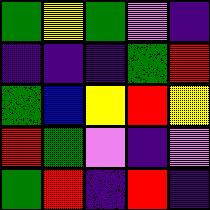[["green", "yellow", "green", "violet", "indigo"], ["indigo", "indigo", "indigo", "green", "red"], ["green", "blue", "yellow", "red", "yellow"], ["red", "green", "violet", "indigo", "violet"], ["green", "red", "indigo", "red", "indigo"]]